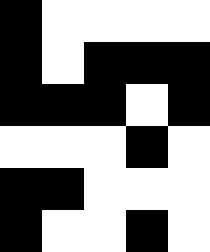[["black", "white", "white", "white", "white"], ["black", "white", "black", "black", "black"], ["black", "black", "black", "white", "black"], ["white", "white", "white", "black", "white"], ["black", "black", "white", "white", "white"], ["black", "white", "white", "black", "white"]]